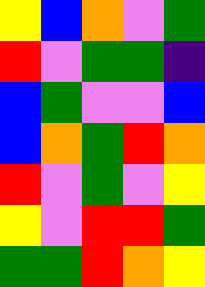[["yellow", "blue", "orange", "violet", "green"], ["red", "violet", "green", "green", "indigo"], ["blue", "green", "violet", "violet", "blue"], ["blue", "orange", "green", "red", "orange"], ["red", "violet", "green", "violet", "yellow"], ["yellow", "violet", "red", "red", "green"], ["green", "green", "red", "orange", "yellow"]]